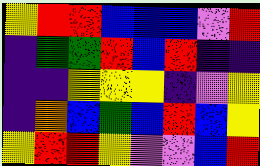[["yellow", "red", "red", "blue", "blue", "blue", "violet", "red"], ["indigo", "green", "green", "red", "blue", "red", "indigo", "indigo"], ["indigo", "indigo", "yellow", "yellow", "yellow", "indigo", "violet", "yellow"], ["indigo", "orange", "blue", "green", "blue", "red", "blue", "yellow"], ["yellow", "red", "red", "yellow", "violet", "violet", "blue", "red"]]